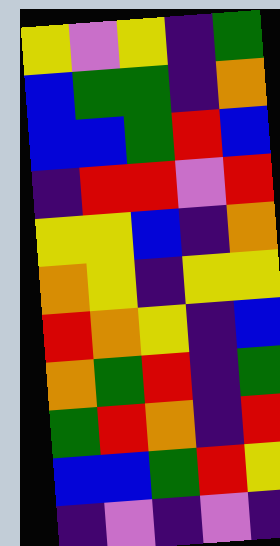[["yellow", "violet", "yellow", "indigo", "green"], ["blue", "green", "green", "indigo", "orange"], ["blue", "blue", "green", "red", "blue"], ["indigo", "red", "red", "violet", "red"], ["yellow", "yellow", "blue", "indigo", "orange"], ["orange", "yellow", "indigo", "yellow", "yellow"], ["red", "orange", "yellow", "indigo", "blue"], ["orange", "green", "red", "indigo", "green"], ["green", "red", "orange", "indigo", "red"], ["blue", "blue", "green", "red", "yellow"], ["indigo", "violet", "indigo", "violet", "indigo"]]